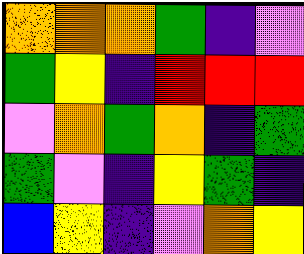[["orange", "orange", "orange", "green", "indigo", "violet"], ["green", "yellow", "indigo", "red", "red", "red"], ["violet", "orange", "green", "orange", "indigo", "green"], ["green", "violet", "indigo", "yellow", "green", "indigo"], ["blue", "yellow", "indigo", "violet", "orange", "yellow"]]